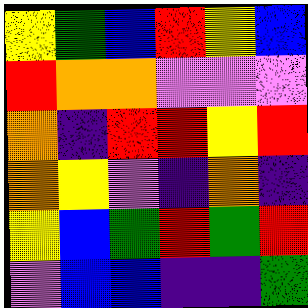[["yellow", "green", "blue", "red", "yellow", "blue"], ["red", "orange", "orange", "violet", "violet", "violet"], ["orange", "indigo", "red", "red", "yellow", "red"], ["orange", "yellow", "violet", "indigo", "orange", "indigo"], ["yellow", "blue", "green", "red", "green", "red"], ["violet", "blue", "blue", "indigo", "indigo", "green"]]